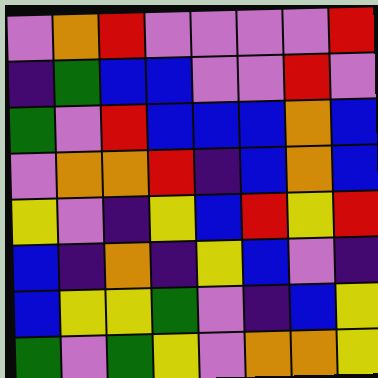[["violet", "orange", "red", "violet", "violet", "violet", "violet", "red"], ["indigo", "green", "blue", "blue", "violet", "violet", "red", "violet"], ["green", "violet", "red", "blue", "blue", "blue", "orange", "blue"], ["violet", "orange", "orange", "red", "indigo", "blue", "orange", "blue"], ["yellow", "violet", "indigo", "yellow", "blue", "red", "yellow", "red"], ["blue", "indigo", "orange", "indigo", "yellow", "blue", "violet", "indigo"], ["blue", "yellow", "yellow", "green", "violet", "indigo", "blue", "yellow"], ["green", "violet", "green", "yellow", "violet", "orange", "orange", "yellow"]]